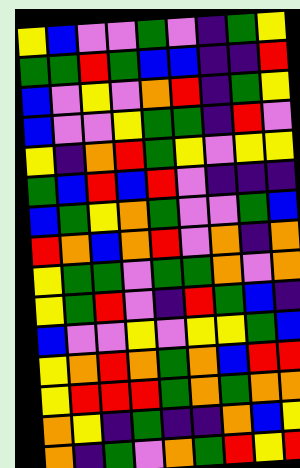[["yellow", "blue", "violet", "violet", "green", "violet", "indigo", "green", "yellow"], ["green", "green", "red", "green", "blue", "blue", "indigo", "indigo", "red"], ["blue", "violet", "yellow", "violet", "orange", "red", "indigo", "green", "yellow"], ["blue", "violet", "violet", "yellow", "green", "green", "indigo", "red", "violet"], ["yellow", "indigo", "orange", "red", "green", "yellow", "violet", "yellow", "yellow"], ["green", "blue", "red", "blue", "red", "violet", "indigo", "indigo", "indigo"], ["blue", "green", "yellow", "orange", "green", "violet", "violet", "green", "blue"], ["red", "orange", "blue", "orange", "red", "violet", "orange", "indigo", "orange"], ["yellow", "green", "green", "violet", "green", "green", "orange", "violet", "orange"], ["yellow", "green", "red", "violet", "indigo", "red", "green", "blue", "indigo"], ["blue", "violet", "violet", "yellow", "violet", "yellow", "yellow", "green", "blue"], ["yellow", "orange", "red", "orange", "green", "orange", "blue", "red", "red"], ["yellow", "red", "red", "red", "green", "orange", "green", "orange", "orange"], ["orange", "yellow", "indigo", "green", "indigo", "indigo", "orange", "blue", "yellow"], ["orange", "indigo", "green", "violet", "orange", "green", "red", "yellow", "red"]]